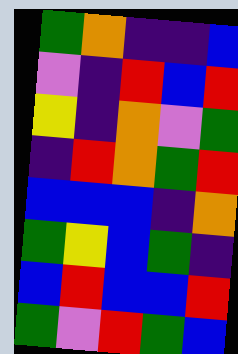[["green", "orange", "indigo", "indigo", "blue"], ["violet", "indigo", "red", "blue", "red"], ["yellow", "indigo", "orange", "violet", "green"], ["indigo", "red", "orange", "green", "red"], ["blue", "blue", "blue", "indigo", "orange"], ["green", "yellow", "blue", "green", "indigo"], ["blue", "red", "blue", "blue", "red"], ["green", "violet", "red", "green", "blue"]]